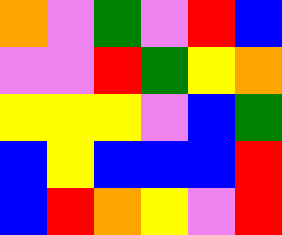[["orange", "violet", "green", "violet", "red", "blue"], ["violet", "violet", "red", "green", "yellow", "orange"], ["yellow", "yellow", "yellow", "violet", "blue", "green"], ["blue", "yellow", "blue", "blue", "blue", "red"], ["blue", "red", "orange", "yellow", "violet", "red"]]